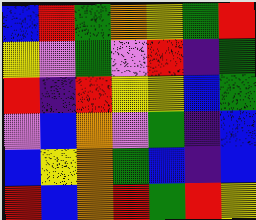[["blue", "red", "green", "orange", "yellow", "green", "red"], ["yellow", "violet", "green", "violet", "red", "indigo", "green"], ["red", "indigo", "red", "yellow", "yellow", "blue", "green"], ["violet", "blue", "orange", "violet", "green", "indigo", "blue"], ["blue", "yellow", "orange", "green", "blue", "indigo", "blue"], ["red", "blue", "orange", "red", "green", "red", "yellow"]]